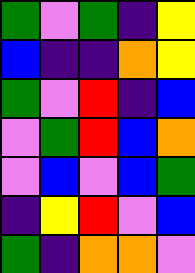[["green", "violet", "green", "indigo", "yellow"], ["blue", "indigo", "indigo", "orange", "yellow"], ["green", "violet", "red", "indigo", "blue"], ["violet", "green", "red", "blue", "orange"], ["violet", "blue", "violet", "blue", "green"], ["indigo", "yellow", "red", "violet", "blue"], ["green", "indigo", "orange", "orange", "violet"]]